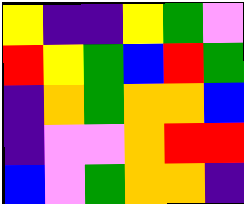[["yellow", "indigo", "indigo", "yellow", "green", "violet"], ["red", "yellow", "green", "blue", "red", "green"], ["indigo", "orange", "green", "orange", "orange", "blue"], ["indigo", "violet", "violet", "orange", "red", "red"], ["blue", "violet", "green", "orange", "orange", "indigo"]]